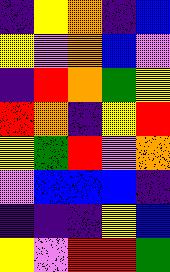[["indigo", "yellow", "orange", "indigo", "blue"], ["yellow", "violet", "orange", "blue", "violet"], ["indigo", "red", "orange", "green", "yellow"], ["red", "orange", "indigo", "yellow", "red"], ["yellow", "green", "red", "violet", "orange"], ["violet", "blue", "blue", "blue", "indigo"], ["indigo", "indigo", "indigo", "yellow", "blue"], ["yellow", "violet", "red", "red", "green"]]